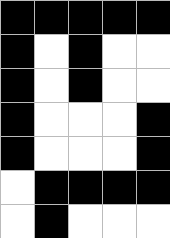[["black", "black", "black", "black", "black"], ["black", "white", "black", "white", "white"], ["black", "white", "black", "white", "white"], ["black", "white", "white", "white", "black"], ["black", "white", "white", "white", "black"], ["white", "black", "black", "black", "black"], ["white", "black", "white", "white", "white"]]